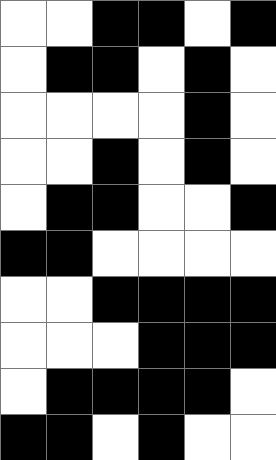[["white", "white", "black", "black", "white", "black"], ["white", "black", "black", "white", "black", "white"], ["white", "white", "white", "white", "black", "white"], ["white", "white", "black", "white", "black", "white"], ["white", "black", "black", "white", "white", "black"], ["black", "black", "white", "white", "white", "white"], ["white", "white", "black", "black", "black", "black"], ["white", "white", "white", "black", "black", "black"], ["white", "black", "black", "black", "black", "white"], ["black", "black", "white", "black", "white", "white"]]